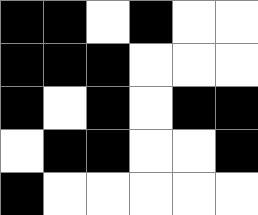[["black", "black", "white", "black", "white", "white"], ["black", "black", "black", "white", "white", "white"], ["black", "white", "black", "white", "black", "black"], ["white", "black", "black", "white", "white", "black"], ["black", "white", "white", "white", "white", "white"]]